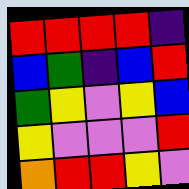[["red", "red", "red", "red", "indigo"], ["blue", "green", "indigo", "blue", "red"], ["green", "yellow", "violet", "yellow", "blue"], ["yellow", "violet", "violet", "violet", "red"], ["orange", "red", "red", "yellow", "violet"]]